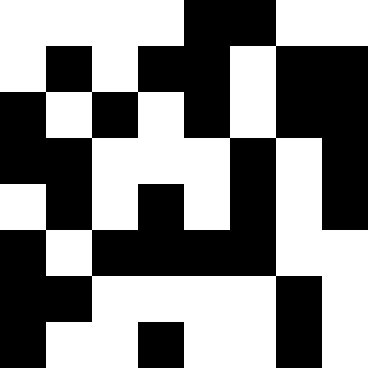[["white", "white", "white", "white", "black", "black", "white", "white"], ["white", "black", "white", "black", "black", "white", "black", "black"], ["black", "white", "black", "white", "black", "white", "black", "black"], ["black", "black", "white", "white", "white", "black", "white", "black"], ["white", "black", "white", "black", "white", "black", "white", "black"], ["black", "white", "black", "black", "black", "black", "white", "white"], ["black", "black", "white", "white", "white", "white", "black", "white"], ["black", "white", "white", "black", "white", "white", "black", "white"]]